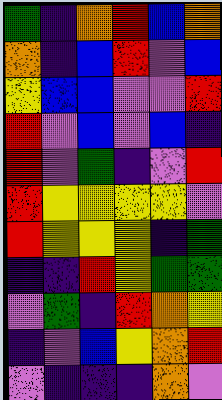[["green", "indigo", "orange", "red", "blue", "orange"], ["orange", "indigo", "blue", "red", "violet", "blue"], ["yellow", "blue", "blue", "violet", "violet", "red"], ["red", "violet", "blue", "violet", "blue", "indigo"], ["red", "violet", "green", "indigo", "violet", "red"], ["red", "yellow", "yellow", "yellow", "yellow", "violet"], ["red", "yellow", "yellow", "yellow", "indigo", "green"], ["indigo", "indigo", "red", "yellow", "green", "green"], ["violet", "green", "indigo", "red", "orange", "yellow"], ["indigo", "violet", "blue", "yellow", "orange", "red"], ["violet", "indigo", "indigo", "indigo", "orange", "violet"]]